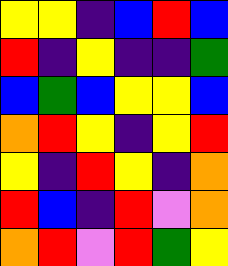[["yellow", "yellow", "indigo", "blue", "red", "blue"], ["red", "indigo", "yellow", "indigo", "indigo", "green"], ["blue", "green", "blue", "yellow", "yellow", "blue"], ["orange", "red", "yellow", "indigo", "yellow", "red"], ["yellow", "indigo", "red", "yellow", "indigo", "orange"], ["red", "blue", "indigo", "red", "violet", "orange"], ["orange", "red", "violet", "red", "green", "yellow"]]